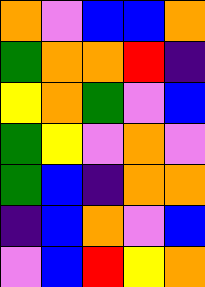[["orange", "violet", "blue", "blue", "orange"], ["green", "orange", "orange", "red", "indigo"], ["yellow", "orange", "green", "violet", "blue"], ["green", "yellow", "violet", "orange", "violet"], ["green", "blue", "indigo", "orange", "orange"], ["indigo", "blue", "orange", "violet", "blue"], ["violet", "blue", "red", "yellow", "orange"]]